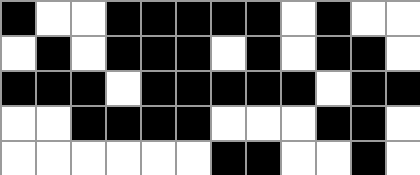[["black", "white", "white", "black", "black", "black", "black", "black", "white", "black", "white", "white"], ["white", "black", "white", "black", "black", "black", "white", "black", "white", "black", "black", "white"], ["black", "black", "black", "white", "black", "black", "black", "black", "black", "white", "black", "black"], ["white", "white", "black", "black", "black", "black", "white", "white", "white", "black", "black", "white"], ["white", "white", "white", "white", "white", "white", "black", "black", "white", "white", "black", "white"]]